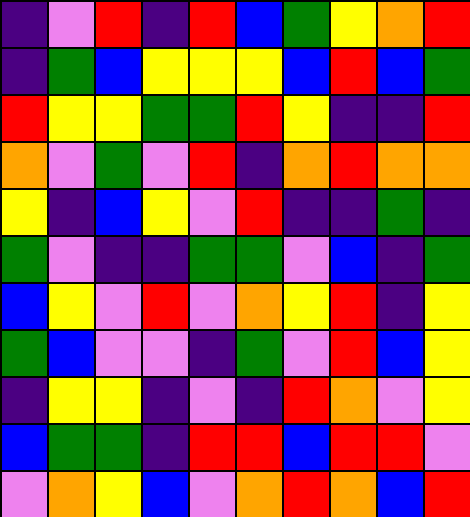[["indigo", "violet", "red", "indigo", "red", "blue", "green", "yellow", "orange", "red"], ["indigo", "green", "blue", "yellow", "yellow", "yellow", "blue", "red", "blue", "green"], ["red", "yellow", "yellow", "green", "green", "red", "yellow", "indigo", "indigo", "red"], ["orange", "violet", "green", "violet", "red", "indigo", "orange", "red", "orange", "orange"], ["yellow", "indigo", "blue", "yellow", "violet", "red", "indigo", "indigo", "green", "indigo"], ["green", "violet", "indigo", "indigo", "green", "green", "violet", "blue", "indigo", "green"], ["blue", "yellow", "violet", "red", "violet", "orange", "yellow", "red", "indigo", "yellow"], ["green", "blue", "violet", "violet", "indigo", "green", "violet", "red", "blue", "yellow"], ["indigo", "yellow", "yellow", "indigo", "violet", "indigo", "red", "orange", "violet", "yellow"], ["blue", "green", "green", "indigo", "red", "red", "blue", "red", "red", "violet"], ["violet", "orange", "yellow", "blue", "violet", "orange", "red", "orange", "blue", "red"]]